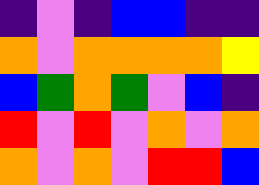[["indigo", "violet", "indigo", "blue", "blue", "indigo", "indigo"], ["orange", "violet", "orange", "orange", "orange", "orange", "yellow"], ["blue", "green", "orange", "green", "violet", "blue", "indigo"], ["red", "violet", "red", "violet", "orange", "violet", "orange"], ["orange", "violet", "orange", "violet", "red", "red", "blue"]]